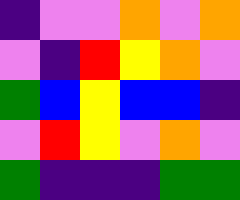[["indigo", "violet", "violet", "orange", "violet", "orange"], ["violet", "indigo", "red", "yellow", "orange", "violet"], ["green", "blue", "yellow", "blue", "blue", "indigo"], ["violet", "red", "yellow", "violet", "orange", "violet"], ["green", "indigo", "indigo", "indigo", "green", "green"]]